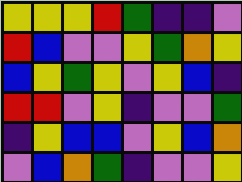[["yellow", "yellow", "yellow", "red", "green", "indigo", "indigo", "violet"], ["red", "blue", "violet", "violet", "yellow", "green", "orange", "yellow"], ["blue", "yellow", "green", "yellow", "violet", "yellow", "blue", "indigo"], ["red", "red", "violet", "yellow", "indigo", "violet", "violet", "green"], ["indigo", "yellow", "blue", "blue", "violet", "yellow", "blue", "orange"], ["violet", "blue", "orange", "green", "indigo", "violet", "violet", "yellow"]]